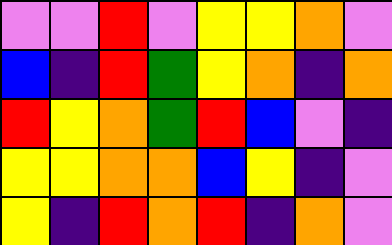[["violet", "violet", "red", "violet", "yellow", "yellow", "orange", "violet"], ["blue", "indigo", "red", "green", "yellow", "orange", "indigo", "orange"], ["red", "yellow", "orange", "green", "red", "blue", "violet", "indigo"], ["yellow", "yellow", "orange", "orange", "blue", "yellow", "indigo", "violet"], ["yellow", "indigo", "red", "orange", "red", "indigo", "orange", "violet"]]